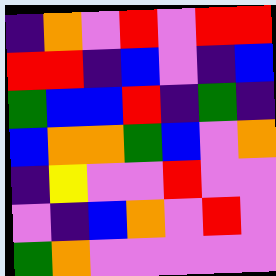[["indigo", "orange", "violet", "red", "violet", "red", "red"], ["red", "red", "indigo", "blue", "violet", "indigo", "blue"], ["green", "blue", "blue", "red", "indigo", "green", "indigo"], ["blue", "orange", "orange", "green", "blue", "violet", "orange"], ["indigo", "yellow", "violet", "violet", "red", "violet", "violet"], ["violet", "indigo", "blue", "orange", "violet", "red", "violet"], ["green", "orange", "violet", "violet", "violet", "violet", "violet"]]